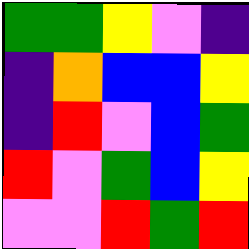[["green", "green", "yellow", "violet", "indigo"], ["indigo", "orange", "blue", "blue", "yellow"], ["indigo", "red", "violet", "blue", "green"], ["red", "violet", "green", "blue", "yellow"], ["violet", "violet", "red", "green", "red"]]